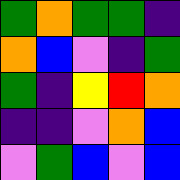[["green", "orange", "green", "green", "indigo"], ["orange", "blue", "violet", "indigo", "green"], ["green", "indigo", "yellow", "red", "orange"], ["indigo", "indigo", "violet", "orange", "blue"], ["violet", "green", "blue", "violet", "blue"]]